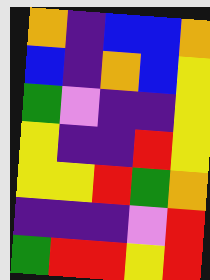[["orange", "indigo", "blue", "blue", "orange"], ["blue", "indigo", "orange", "blue", "yellow"], ["green", "violet", "indigo", "indigo", "yellow"], ["yellow", "indigo", "indigo", "red", "yellow"], ["yellow", "yellow", "red", "green", "orange"], ["indigo", "indigo", "indigo", "violet", "red"], ["green", "red", "red", "yellow", "red"]]